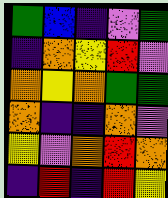[["green", "blue", "indigo", "violet", "green"], ["indigo", "orange", "yellow", "red", "violet"], ["orange", "yellow", "orange", "green", "green"], ["orange", "indigo", "indigo", "orange", "violet"], ["yellow", "violet", "orange", "red", "orange"], ["indigo", "red", "indigo", "red", "yellow"]]